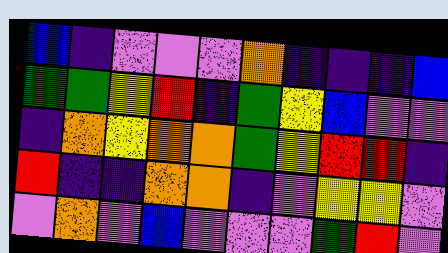[["blue", "indigo", "violet", "violet", "violet", "orange", "indigo", "indigo", "indigo", "blue"], ["green", "green", "yellow", "red", "indigo", "green", "yellow", "blue", "violet", "violet"], ["indigo", "orange", "yellow", "orange", "orange", "green", "yellow", "red", "red", "indigo"], ["red", "indigo", "indigo", "orange", "orange", "indigo", "violet", "yellow", "yellow", "violet"], ["violet", "orange", "violet", "blue", "violet", "violet", "violet", "green", "red", "violet"]]